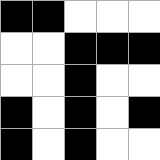[["black", "black", "white", "white", "white"], ["white", "white", "black", "black", "black"], ["white", "white", "black", "white", "white"], ["black", "white", "black", "white", "black"], ["black", "white", "black", "white", "white"]]